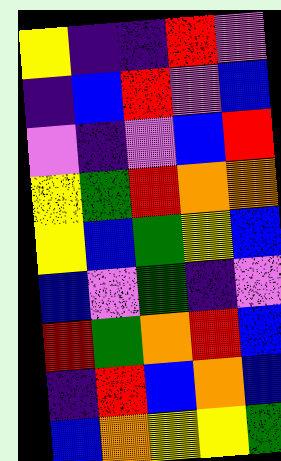[["yellow", "indigo", "indigo", "red", "violet"], ["indigo", "blue", "red", "violet", "blue"], ["violet", "indigo", "violet", "blue", "red"], ["yellow", "green", "red", "orange", "orange"], ["yellow", "blue", "green", "yellow", "blue"], ["blue", "violet", "green", "indigo", "violet"], ["red", "green", "orange", "red", "blue"], ["indigo", "red", "blue", "orange", "blue"], ["blue", "orange", "yellow", "yellow", "green"]]